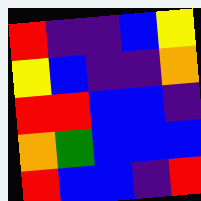[["red", "indigo", "indigo", "blue", "yellow"], ["yellow", "blue", "indigo", "indigo", "orange"], ["red", "red", "blue", "blue", "indigo"], ["orange", "green", "blue", "blue", "blue"], ["red", "blue", "blue", "indigo", "red"]]